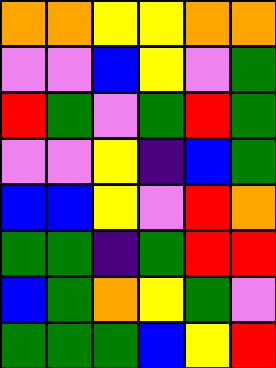[["orange", "orange", "yellow", "yellow", "orange", "orange"], ["violet", "violet", "blue", "yellow", "violet", "green"], ["red", "green", "violet", "green", "red", "green"], ["violet", "violet", "yellow", "indigo", "blue", "green"], ["blue", "blue", "yellow", "violet", "red", "orange"], ["green", "green", "indigo", "green", "red", "red"], ["blue", "green", "orange", "yellow", "green", "violet"], ["green", "green", "green", "blue", "yellow", "red"]]